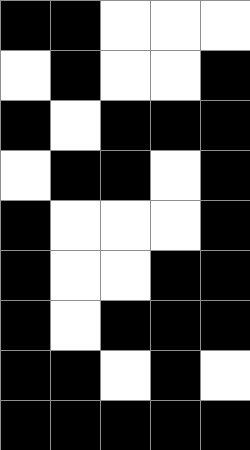[["black", "black", "white", "white", "white"], ["white", "black", "white", "white", "black"], ["black", "white", "black", "black", "black"], ["white", "black", "black", "white", "black"], ["black", "white", "white", "white", "black"], ["black", "white", "white", "black", "black"], ["black", "white", "black", "black", "black"], ["black", "black", "white", "black", "white"], ["black", "black", "black", "black", "black"]]